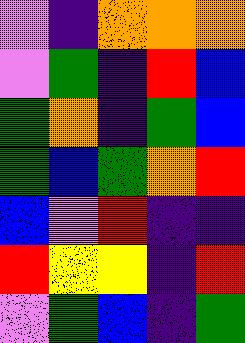[["violet", "indigo", "orange", "orange", "orange"], ["violet", "green", "indigo", "red", "blue"], ["green", "orange", "indigo", "green", "blue"], ["green", "blue", "green", "orange", "red"], ["blue", "violet", "red", "indigo", "indigo"], ["red", "yellow", "yellow", "indigo", "red"], ["violet", "green", "blue", "indigo", "green"]]